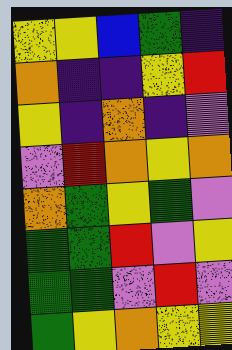[["yellow", "yellow", "blue", "green", "indigo"], ["orange", "indigo", "indigo", "yellow", "red"], ["yellow", "indigo", "orange", "indigo", "violet"], ["violet", "red", "orange", "yellow", "orange"], ["orange", "green", "yellow", "green", "violet"], ["green", "green", "red", "violet", "yellow"], ["green", "green", "violet", "red", "violet"], ["green", "yellow", "orange", "yellow", "yellow"]]